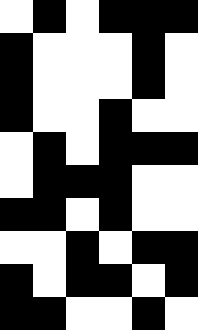[["white", "black", "white", "black", "black", "black"], ["black", "white", "white", "white", "black", "white"], ["black", "white", "white", "white", "black", "white"], ["black", "white", "white", "black", "white", "white"], ["white", "black", "white", "black", "black", "black"], ["white", "black", "black", "black", "white", "white"], ["black", "black", "white", "black", "white", "white"], ["white", "white", "black", "white", "black", "black"], ["black", "white", "black", "black", "white", "black"], ["black", "black", "white", "white", "black", "white"]]